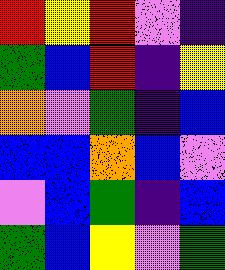[["red", "yellow", "red", "violet", "indigo"], ["green", "blue", "red", "indigo", "yellow"], ["orange", "violet", "green", "indigo", "blue"], ["blue", "blue", "orange", "blue", "violet"], ["violet", "blue", "green", "indigo", "blue"], ["green", "blue", "yellow", "violet", "green"]]